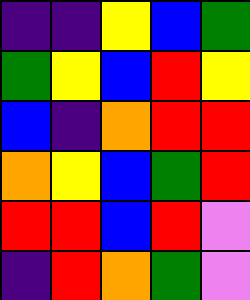[["indigo", "indigo", "yellow", "blue", "green"], ["green", "yellow", "blue", "red", "yellow"], ["blue", "indigo", "orange", "red", "red"], ["orange", "yellow", "blue", "green", "red"], ["red", "red", "blue", "red", "violet"], ["indigo", "red", "orange", "green", "violet"]]